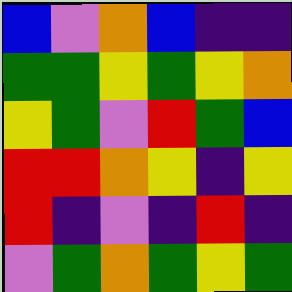[["blue", "violet", "orange", "blue", "indigo", "indigo"], ["green", "green", "yellow", "green", "yellow", "orange"], ["yellow", "green", "violet", "red", "green", "blue"], ["red", "red", "orange", "yellow", "indigo", "yellow"], ["red", "indigo", "violet", "indigo", "red", "indigo"], ["violet", "green", "orange", "green", "yellow", "green"]]